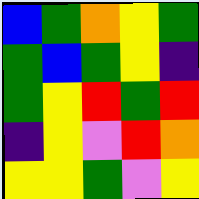[["blue", "green", "orange", "yellow", "green"], ["green", "blue", "green", "yellow", "indigo"], ["green", "yellow", "red", "green", "red"], ["indigo", "yellow", "violet", "red", "orange"], ["yellow", "yellow", "green", "violet", "yellow"]]